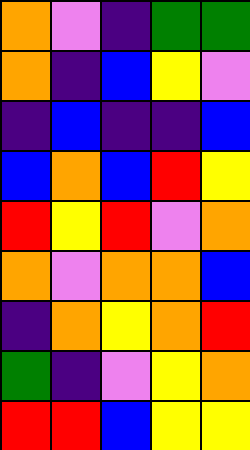[["orange", "violet", "indigo", "green", "green"], ["orange", "indigo", "blue", "yellow", "violet"], ["indigo", "blue", "indigo", "indigo", "blue"], ["blue", "orange", "blue", "red", "yellow"], ["red", "yellow", "red", "violet", "orange"], ["orange", "violet", "orange", "orange", "blue"], ["indigo", "orange", "yellow", "orange", "red"], ["green", "indigo", "violet", "yellow", "orange"], ["red", "red", "blue", "yellow", "yellow"]]